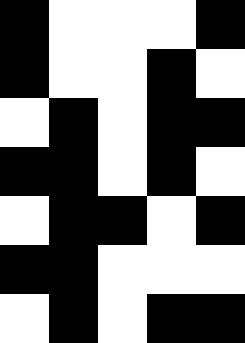[["black", "white", "white", "white", "black"], ["black", "white", "white", "black", "white"], ["white", "black", "white", "black", "black"], ["black", "black", "white", "black", "white"], ["white", "black", "black", "white", "black"], ["black", "black", "white", "white", "white"], ["white", "black", "white", "black", "black"]]